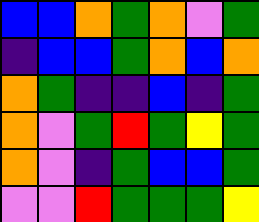[["blue", "blue", "orange", "green", "orange", "violet", "green"], ["indigo", "blue", "blue", "green", "orange", "blue", "orange"], ["orange", "green", "indigo", "indigo", "blue", "indigo", "green"], ["orange", "violet", "green", "red", "green", "yellow", "green"], ["orange", "violet", "indigo", "green", "blue", "blue", "green"], ["violet", "violet", "red", "green", "green", "green", "yellow"]]